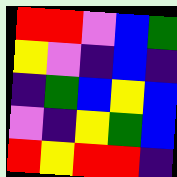[["red", "red", "violet", "blue", "green"], ["yellow", "violet", "indigo", "blue", "indigo"], ["indigo", "green", "blue", "yellow", "blue"], ["violet", "indigo", "yellow", "green", "blue"], ["red", "yellow", "red", "red", "indigo"]]